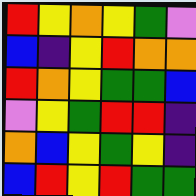[["red", "yellow", "orange", "yellow", "green", "violet"], ["blue", "indigo", "yellow", "red", "orange", "orange"], ["red", "orange", "yellow", "green", "green", "blue"], ["violet", "yellow", "green", "red", "red", "indigo"], ["orange", "blue", "yellow", "green", "yellow", "indigo"], ["blue", "red", "yellow", "red", "green", "green"]]